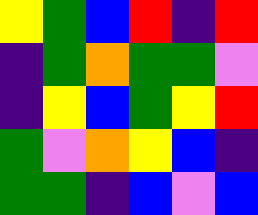[["yellow", "green", "blue", "red", "indigo", "red"], ["indigo", "green", "orange", "green", "green", "violet"], ["indigo", "yellow", "blue", "green", "yellow", "red"], ["green", "violet", "orange", "yellow", "blue", "indigo"], ["green", "green", "indigo", "blue", "violet", "blue"]]